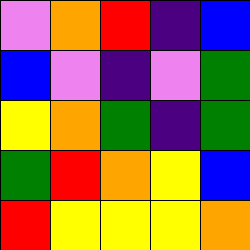[["violet", "orange", "red", "indigo", "blue"], ["blue", "violet", "indigo", "violet", "green"], ["yellow", "orange", "green", "indigo", "green"], ["green", "red", "orange", "yellow", "blue"], ["red", "yellow", "yellow", "yellow", "orange"]]